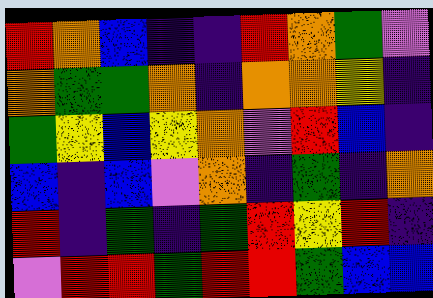[["red", "orange", "blue", "indigo", "indigo", "red", "orange", "green", "violet"], ["orange", "green", "green", "orange", "indigo", "orange", "orange", "yellow", "indigo"], ["green", "yellow", "blue", "yellow", "orange", "violet", "red", "blue", "indigo"], ["blue", "indigo", "blue", "violet", "orange", "indigo", "green", "indigo", "orange"], ["red", "indigo", "green", "indigo", "green", "red", "yellow", "red", "indigo"], ["violet", "red", "red", "green", "red", "red", "green", "blue", "blue"]]